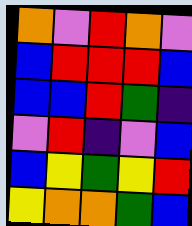[["orange", "violet", "red", "orange", "violet"], ["blue", "red", "red", "red", "blue"], ["blue", "blue", "red", "green", "indigo"], ["violet", "red", "indigo", "violet", "blue"], ["blue", "yellow", "green", "yellow", "red"], ["yellow", "orange", "orange", "green", "blue"]]